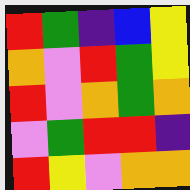[["red", "green", "indigo", "blue", "yellow"], ["orange", "violet", "red", "green", "yellow"], ["red", "violet", "orange", "green", "orange"], ["violet", "green", "red", "red", "indigo"], ["red", "yellow", "violet", "orange", "orange"]]